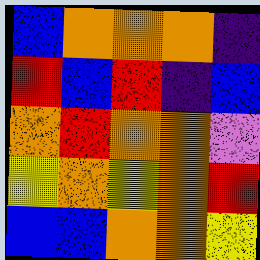[["blue", "orange", "orange", "orange", "indigo"], ["red", "blue", "red", "indigo", "blue"], ["orange", "red", "orange", "orange", "violet"], ["yellow", "orange", "yellow", "orange", "red"], ["blue", "blue", "orange", "orange", "yellow"]]